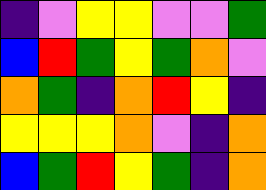[["indigo", "violet", "yellow", "yellow", "violet", "violet", "green"], ["blue", "red", "green", "yellow", "green", "orange", "violet"], ["orange", "green", "indigo", "orange", "red", "yellow", "indigo"], ["yellow", "yellow", "yellow", "orange", "violet", "indigo", "orange"], ["blue", "green", "red", "yellow", "green", "indigo", "orange"]]